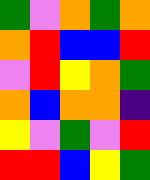[["green", "violet", "orange", "green", "orange"], ["orange", "red", "blue", "blue", "red"], ["violet", "red", "yellow", "orange", "green"], ["orange", "blue", "orange", "orange", "indigo"], ["yellow", "violet", "green", "violet", "red"], ["red", "red", "blue", "yellow", "green"]]